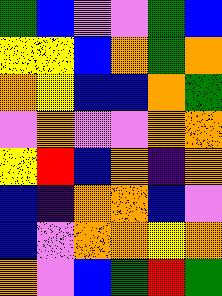[["green", "blue", "violet", "violet", "green", "blue"], ["yellow", "yellow", "blue", "orange", "green", "orange"], ["orange", "yellow", "blue", "blue", "orange", "green"], ["violet", "orange", "violet", "violet", "orange", "orange"], ["yellow", "red", "blue", "orange", "indigo", "orange"], ["blue", "indigo", "orange", "orange", "blue", "violet"], ["blue", "violet", "orange", "orange", "yellow", "orange"], ["orange", "violet", "blue", "green", "red", "green"]]